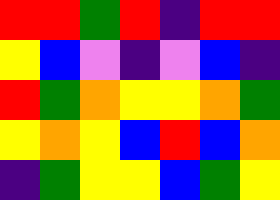[["red", "red", "green", "red", "indigo", "red", "red"], ["yellow", "blue", "violet", "indigo", "violet", "blue", "indigo"], ["red", "green", "orange", "yellow", "yellow", "orange", "green"], ["yellow", "orange", "yellow", "blue", "red", "blue", "orange"], ["indigo", "green", "yellow", "yellow", "blue", "green", "yellow"]]